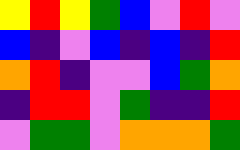[["yellow", "red", "yellow", "green", "blue", "violet", "red", "violet"], ["blue", "indigo", "violet", "blue", "indigo", "blue", "indigo", "red"], ["orange", "red", "indigo", "violet", "violet", "blue", "green", "orange"], ["indigo", "red", "red", "violet", "green", "indigo", "indigo", "red"], ["violet", "green", "green", "violet", "orange", "orange", "orange", "green"]]